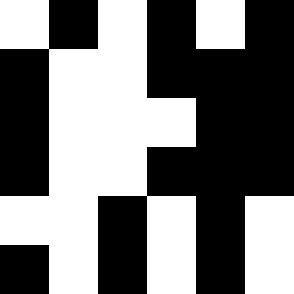[["white", "black", "white", "black", "white", "black"], ["black", "white", "white", "black", "black", "black"], ["black", "white", "white", "white", "black", "black"], ["black", "white", "white", "black", "black", "black"], ["white", "white", "black", "white", "black", "white"], ["black", "white", "black", "white", "black", "white"]]